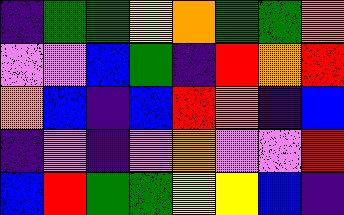[["indigo", "green", "green", "yellow", "orange", "green", "green", "orange"], ["violet", "violet", "blue", "green", "indigo", "red", "orange", "red"], ["orange", "blue", "indigo", "blue", "red", "orange", "indigo", "blue"], ["indigo", "violet", "indigo", "violet", "orange", "violet", "violet", "red"], ["blue", "red", "green", "green", "yellow", "yellow", "blue", "indigo"]]